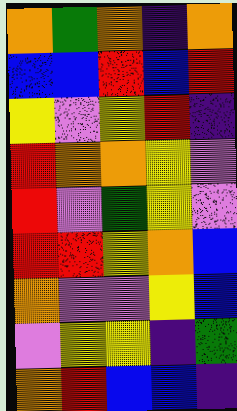[["orange", "green", "orange", "indigo", "orange"], ["blue", "blue", "red", "blue", "red"], ["yellow", "violet", "yellow", "red", "indigo"], ["red", "orange", "orange", "yellow", "violet"], ["red", "violet", "green", "yellow", "violet"], ["red", "red", "yellow", "orange", "blue"], ["orange", "violet", "violet", "yellow", "blue"], ["violet", "yellow", "yellow", "indigo", "green"], ["orange", "red", "blue", "blue", "indigo"]]